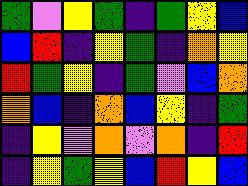[["green", "violet", "yellow", "green", "indigo", "green", "yellow", "blue"], ["blue", "red", "indigo", "yellow", "green", "indigo", "orange", "yellow"], ["red", "green", "yellow", "indigo", "green", "violet", "blue", "orange"], ["orange", "blue", "indigo", "orange", "blue", "yellow", "indigo", "green"], ["indigo", "yellow", "violet", "orange", "violet", "orange", "indigo", "red"], ["indigo", "yellow", "green", "yellow", "blue", "red", "yellow", "blue"]]